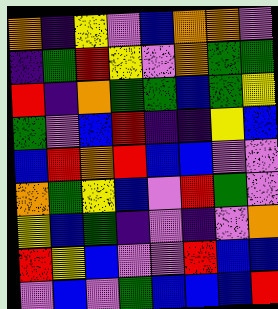[["orange", "indigo", "yellow", "violet", "blue", "orange", "orange", "violet"], ["indigo", "green", "red", "yellow", "violet", "orange", "green", "green"], ["red", "indigo", "orange", "green", "green", "blue", "green", "yellow"], ["green", "violet", "blue", "red", "indigo", "indigo", "yellow", "blue"], ["blue", "red", "orange", "red", "blue", "blue", "violet", "violet"], ["orange", "green", "yellow", "blue", "violet", "red", "green", "violet"], ["yellow", "blue", "green", "indigo", "violet", "indigo", "violet", "orange"], ["red", "yellow", "blue", "violet", "violet", "red", "blue", "blue"], ["violet", "blue", "violet", "green", "blue", "blue", "blue", "red"]]